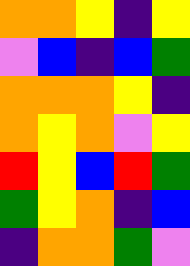[["orange", "orange", "yellow", "indigo", "yellow"], ["violet", "blue", "indigo", "blue", "green"], ["orange", "orange", "orange", "yellow", "indigo"], ["orange", "yellow", "orange", "violet", "yellow"], ["red", "yellow", "blue", "red", "green"], ["green", "yellow", "orange", "indigo", "blue"], ["indigo", "orange", "orange", "green", "violet"]]